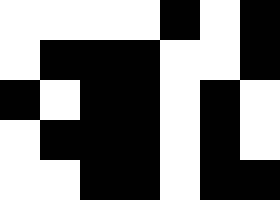[["white", "white", "white", "white", "black", "white", "black"], ["white", "black", "black", "black", "white", "white", "black"], ["black", "white", "black", "black", "white", "black", "white"], ["white", "black", "black", "black", "white", "black", "white"], ["white", "white", "black", "black", "white", "black", "black"]]